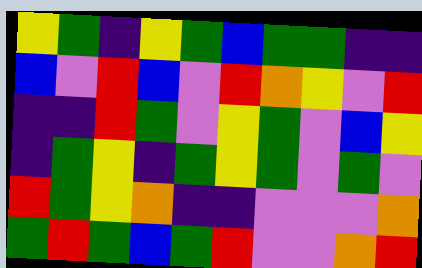[["yellow", "green", "indigo", "yellow", "green", "blue", "green", "green", "indigo", "indigo"], ["blue", "violet", "red", "blue", "violet", "red", "orange", "yellow", "violet", "red"], ["indigo", "indigo", "red", "green", "violet", "yellow", "green", "violet", "blue", "yellow"], ["indigo", "green", "yellow", "indigo", "green", "yellow", "green", "violet", "green", "violet"], ["red", "green", "yellow", "orange", "indigo", "indigo", "violet", "violet", "violet", "orange"], ["green", "red", "green", "blue", "green", "red", "violet", "violet", "orange", "red"]]